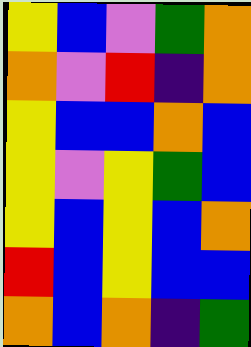[["yellow", "blue", "violet", "green", "orange"], ["orange", "violet", "red", "indigo", "orange"], ["yellow", "blue", "blue", "orange", "blue"], ["yellow", "violet", "yellow", "green", "blue"], ["yellow", "blue", "yellow", "blue", "orange"], ["red", "blue", "yellow", "blue", "blue"], ["orange", "blue", "orange", "indigo", "green"]]